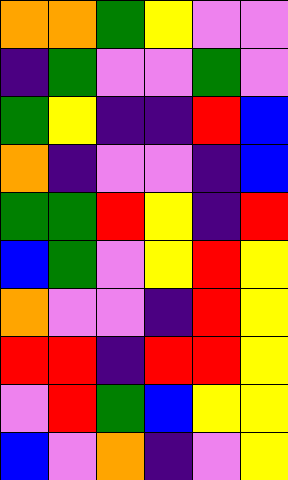[["orange", "orange", "green", "yellow", "violet", "violet"], ["indigo", "green", "violet", "violet", "green", "violet"], ["green", "yellow", "indigo", "indigo", "red", "blue"], ["orange", "indigo", "violet", "violet", "indigo", "blue"], ["green", "green", "red", "yellow", "indigo", "red"], ["blue", "green", "violet", "yellow", "red", "yellow"], ["orange", "violet", "violet", "indigo", "red", "yellow"], ["red", "red", "indigo", "red", "red", "yellow"], ["violet", "red", "green", "blue", "yellow", "yellow"], ["blue", "violet", "orange", "indigo", "violet", "yellow"]]